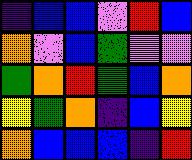[["indigo", "blue", "blue", "violet", "red", "blue"], ["orange", "violet", "blue", "green", "violet", "violet"], ["green", "orange", "red", "green", "blue", "orange"], ["yellow", "green", "orange", "indigo", "blue", "yellow"], ["orange", "blue", "blue", "blue", "indigo", "red"]]